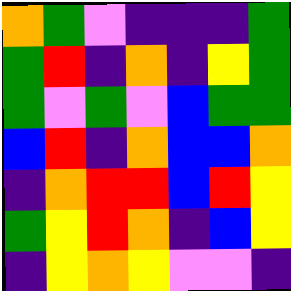[["orange", "green", "violet", "indigo", "indigo", "indigo", "green"], ["green", "red", "indigo", "orange", "indigo", "yellow", "green"], ["green", "violet", "green", "violet", "blue", "green", "green"], ["blue", "red", "indigo", "orange", "blue", "blue", "orange"], ["indigo", "orange", "red", "red", "blue", "red", "yellow"], ["green", "yellow", "red", "orange", "indigo", "blue", "yellow"], ["indigo", "yellow", "orange", "yellow", "violet", "violet", "indigo"]]